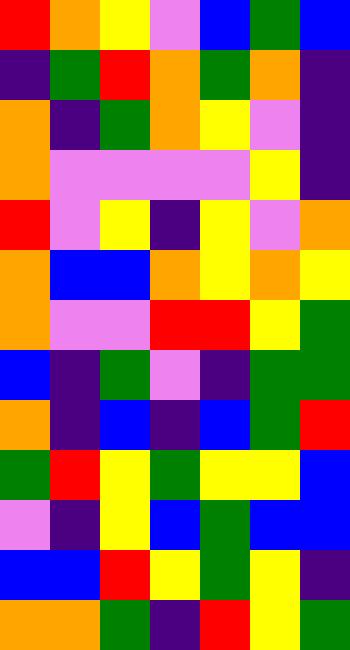[["red", "orange", "yellow", "violet", "blue", "green", "blue"], ["indigo", "green", "red", "orange", "green", "orange", "indigo"], ["orange", "indigo", "green", "orange", "yellow", "violet", "indigo"], ["orange", "violet", "violet", "violet", "violet", "yellow", "indigo"], ["red", "violet", "yellow", "indigo", "yellow", "violet", "orange"], ["orange", "blue", "blue", "orange", "yellow", "orange", "yellow"], ["orange", "violet", "violet", "red", "red", "yellow", "green"], ["blue", "indigo", "green", "violet", "indigo", "green", "green"], ["orange", "indigo", "blue", "indigo", "blue", "green", "red"], ["green", "red", "yellow", "green", "yellow", "yellow", "blue"], ["violet", "indigo", "yellow", "blue", "green", "blue", "blue"], ["blue", "blue", "red", "yellow", "green", "yellow", "indigo"], ["orange", "orange", "green", "indigo", "red", "yellow", "green"]]